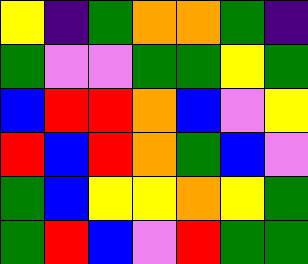[["yellow", "indigo", "green", "orange", "orange", "green", "indigo"], ["green", "violet", "violet", "green", "green", "yellow", "green"], ["blue", "red", "red", "orange", "blue", "violet", "yellow"], ["red", "blue", "red", "orange", "green", "blue", "violet"], ["green", "blue", "yellow", "yellow", "orange", "yellow", "green"], ["green", "red", "blue", "violet", "red", "green", "green"]]